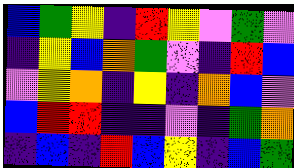[["blue", "green", "yellow", "indigo", "red", "yellow", "violet", "green", "violet"], ["indigo", "yellow", "blue", "orange", "green", "violet", "indigo", "red", "blue"], ["violet", "yellow", "orange", "indigo", "yellow", "indigo", "orange", "blue", "violet"], ["blue", "red", "red", "indigo", "indigo", "violet", "indigo", "green", "orange"], ["indigo", "blue", "indigo", "red", "blue", "yellow", "indigo", "blue", "green"]]